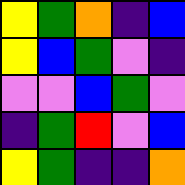[["yellow", "green", "orange", "indigo", "blue"], ["yellow", "blue", "green", "violet", "indigo"], ["violet", "violet", "blue", "green", "violet"], ["indigo", "green", "red", "violet", "blue"], ["yellow", "green", "indigo", "indigo", "orange"]]